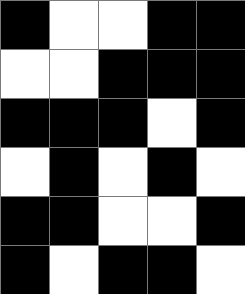[["black", "white", "white", "black", "black"], ["white", "white", "black", "black", "black"], ["black", "black", "black", "white", "black"], ["white", "black", "white", "black", "white"], ["black", "black", "white", "white", "black"], ["black", "white", "black", "black", "white"]]